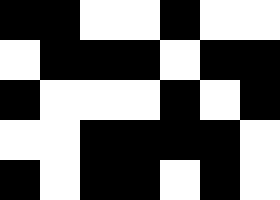[["black", "black", "white", "white", "black", "white", "white"], ["white", "black", "black", "black", "white", "black", "black"], ["black", "white", "white", "white", "black", "white", "black"], ["white", "white", "black", "black", "black", "black", "white"], ["black", "white", "black", "black", "white", "black", "white"]]